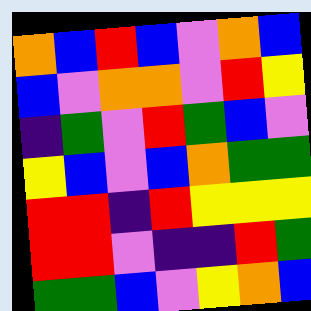[["orange", "blue", "red", "blue", "violet", "orange", "blue"], ["blue", "violet", "orange", "orange", "violet", "red", "yellow"], ["indigo", "green", "violet", "red", "green", "blue", "violet"], ["yellow", "blue", "violet", "blue", "orange", "green", "green"], ["red", "red", "indigo", "red", "yellow", "yellow", "yellow"], ["red", "red", "violet", "indigo", "indigo", "red", "green"], ["green", "green", "blue", "violet", "yellow", "orange", "blue"]]